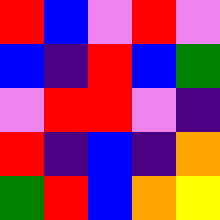[["red", "blue", "violet", "red", "violet"], ["blue", "indigo", "red", "blue", "green"], ["violet", "red", "red", "violet", "indigo"], ["red", "indigo", "blue", "indigo", "orange"], ["green", "red", "blue", "orange", "yellow"]]